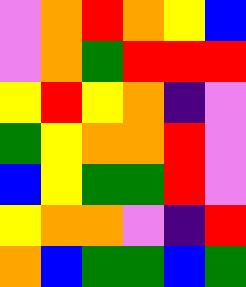[["violet", "orange", "red", "orange", "yellow", "blue"], ["violet", "orange", "green", "red", "red", "red"], ["yellow", "red", "yellow", "orange", "indigo", "violet"], ["green", "yellow", "orange", "orange", "red", "violet"], ["blue", "yellow", "green", "green", "red", "violet"], ["yellow", "orange", "orange", "violet", "indigo", "red"], ["orange", "blue", "green", "green", "blue", "green"]]